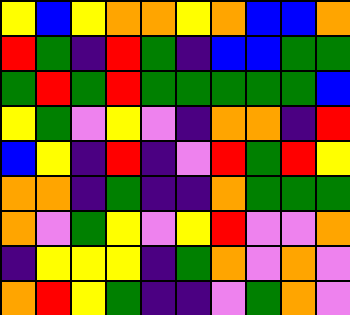[["yellow", "blue", "yellow", "orange", "orange", "yellow", "orange", "blue", "blue", "orange"], ["red", "green", "indigo", "red", "green", "indigo", "blue", "blue", "green", "green"], ["green", "red", "green", "red", "green", "green", "green", "green", "green", "blue"], ["yellow", "green", "violet", "yellow", "violet", "indigo", "orange", "orange", "indigo", "red"], ["blue", "yellow", "indigo", "red", "indigo", "violet", "red", "green", "red", "yellow"], ["orange", "orange", "indigo", "green", "indigo", "indigo", "orange", "green", "green", "green"], ["orange", "violet", "green", "yellow", "violet", "yellow", "red", "violet", "violet", "orange"], ["indigo", "yellow", "yellow", "yellow", "indigo", "green", "orange", "violet", "orange", "violet"], ["orange", "red", "yellow", "green", "indigo", "indigo", "violet", "green", "orange", "violet"]]